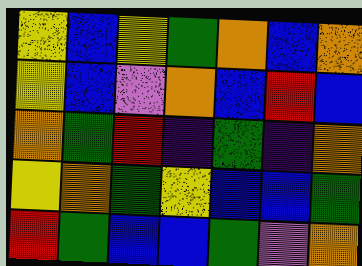[["yellow", "blue", "yellow", "green", "orange", "blue", "orange"], ["yellow", "blue", "violet", "orange", "blue", "red", "blue"], ["orange", "green", "red", "indigo", "green", "indigo", "orange"], ["yellow", "orange", "green", "yellow", "blue", "blue", "green"], ["red", "green", "blue", "blue", "green", "violet", "orange"]]